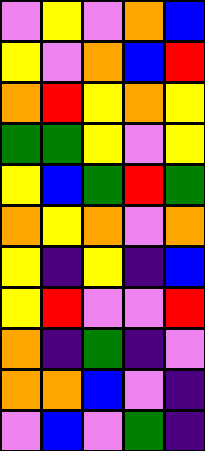[["violet", "yellow", "violet", "orange", "blue"], ["yellow", "violet", "orange", "blue", "red"], ["orange", "red", "yellow", "orange", "yellow"], ["green", "green", "yellow", "violet", "yellow"], ["yellow", "blue", "green", "red", "green"], ["orange", "yellow", "orange", "violet", "orange"], ["yellow", "indigo", "yellow", "indigo", "blue"], ["yellow", "red", "violet", "violet", "red"], ["orange", "indigo", "green", "indigo", "violet"], ["orange", "orange", "blue", "violet", "indigo"], ["violet", "blue", "violet", "green", "indigo"]]